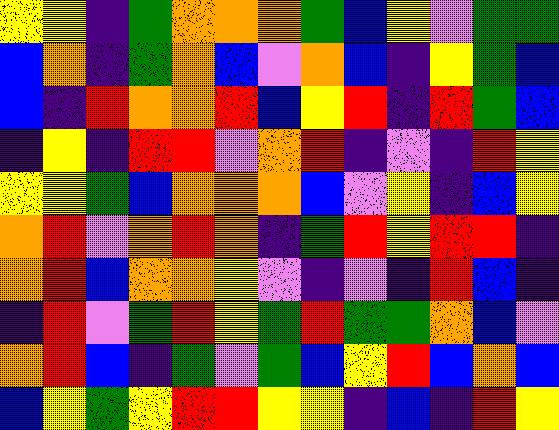[["yellow", "yellow", "indigo", "green", "orange", "orange", "orange", "green", "blue", "yellow", "violet", "green", "green"], ["blue", "orange", "indigo", "green", "orange", "blue", "violet", "orange", "blue", "indigo", "yellow", "green", "blue"], ["blue", "indigo", "red", "orange", "orange", "red", "blue", "yellow", "red", "indigo", "red", "green", "blue"], ["indigo", "yellow", "indigo", "red", "red", "violet", "orange", "red", "indigo", "violet", "indigo", "red", "yellow"], ["yellow", "yellow", "green", "blue", "orange", "orange", "orange", "blue", "violet", "yellow", "indigo", "blue", "yellow"], ["orange", "red", "violet", "orange", "red", "orange", "indigo", "green", "red", "yellow", "red", "red", "indigo"], ["orange", "red", "blue", "orange", "orange", "yellow", "violet", "indigo", "violet", "indigo", "red", "blue", "indigo"], ["indigo", "red", "violet", "green", "red", "yellow", "green", "red", "green", "green", "orange", "blue", "violet"], ["orange", "red", "blue", "indigo", "green", "violet", "green", "blue", "yellow", "red", "blue", "orange", "blue"], ["blue", "yellow", "green", "yellow", "red", "red", "yellow", "yellow", "indigo", "blue", "indigo", "red", "yellow"]]